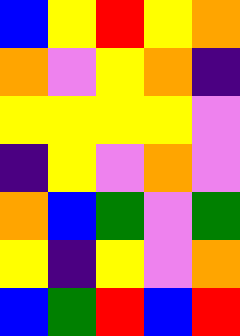[["blue", "yellow", "red", "yellow", "orange"], ["orange", "violet", "yellow", "orange", "indigo"], ["yellow", "yellow", "yellow", "yellow", "violet"], ["indigo", "yellow", "violet", "orange", "violet"], ["orange", "blue", "green", "violet", "green"], ["yellow", "indigo", "yellow", "violet", "orange"], ["blue", "green", "red", "blue", "red"]]